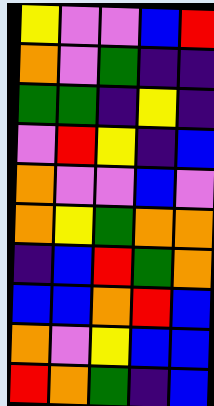[["yellow", "violet", "violet", "blue", "red"], ["orange", "violet", "green", "indigo", "indigo"], ["green", "green", "indigo", "yellow", "indigo"], ["violet", "red", "yellow", "indigo", "blue"], ["orange", "violet", "violet", "blue", "violet"], ["orange", "yellow", "green", "orange", "orange"], ["indigo", "blue", "red", "green", "orange"], ["blue", "blue", "orange", "red", "blue"], ["orange", "violet", "yellow", "blue", "blue"], ["red", "orange", "green", "indigo", "blue"]]